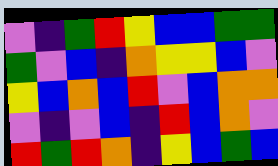[["violet", "indigo", "green", "red", "yellow", "blue", "blue", "green", "green"], ["green", "violet", "blue", "indigo", "orange", "yellow", "yellow", "blue", "violet"], ["yellow", "blue", "orange", "blue", "red", "violet", "blue", "orange", "orange"], ["violet", "indigo", "violet", "blue", "indigo", "red", "blue", "orange", "violet"], ["red", "green", "red", "orange", "indigo", "yellow", "blue", "green", "blue"]]